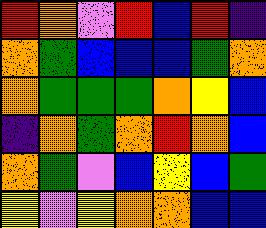[["red", "orange", "violet", "red", "blue", "red", "indigo"], ["orange", "green", "blue", "blue", "blue", "green", "orange"], ["orange", "green", "green", "green", "orange", "yellow", "blue"], ["indigo", "orange", "green", "orange", "red", "orange", "blue"], ["orange", "green", "violet", "blue", "yellow", "blue", "green"], ["yellow", "violet", "yellow", "orange", "orange", "blue", "blue"]]